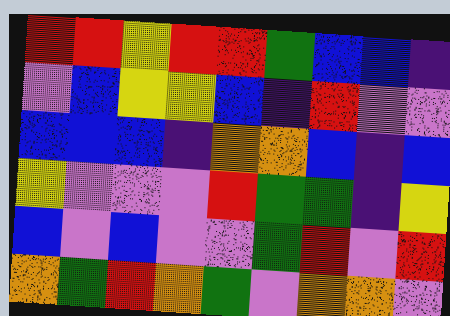[["red", "red", "yellow", "red", "red", "green", "blue", "blue", "indigo"], ["violet", "blue", "yellow", "yellow", "blue", "indigo", "red", "violet", "violet"], ["blue", "blue", "blue", "indigo", "orange", "orange", "blue", "indigo", "blue"], ["yellow", "violet", "violet", "violet", "red", "green", "green", "indigo", "yellow"], ["blue", "violet", "blue", "violet", "violet", "green", "red", "violet", "red"], ["orange", "green", "red", "orange", "green", "violet", "orange", "orange", "violet"]]